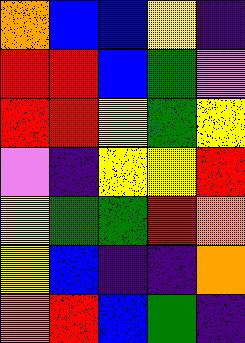[["orange", "blue", "blue", "yellow", "indigo"], ["red", "red", "blue", "green", "violet"], ["red", "red", "yellow", "green", "yellow"], ["violet", "indigo", "yellow", "yellow", "red"], ["yellow", "green", "green", "red", "orange"], ["yellow", "blue", "indigo", "indigo", "orange"], ["orange", "red", "blue", "green", "indigo"]]